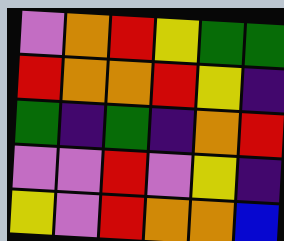[["violet", "orange", "red", "yellow", "green", "green"], ["red", "orange", "orange", "red", "yellow", "indigo"], ["green", "indigo", "green", "indigo", "orange", "red"], ["violet", "violet", "red", "violet", "yellow", "indigo"], ["yellow", "violet", "red", "orange", "orange", "blue"]]